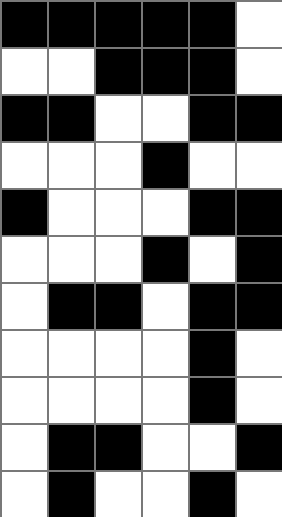[["black", "black", "black", "black", "black", "white"], ["white", "white", "black", "black", "black", "white"], ["black", "black", "white", "white", "black", "black"], ["white", "white", "white", "black", "white", "white"], ["black", "white", "white", "white", "black", "black"], ["white", "white", "white", "black", "white", "black"], ["white", "black", "black", "white", "black", "black"], ["white", "white", "white", "white", "black", "white"], ["white", "white", "white", "white", "black", "white"], ["white", "black", "black", "white", "white", "black"], ["white", "black", "white", "white", "black", "white"]]